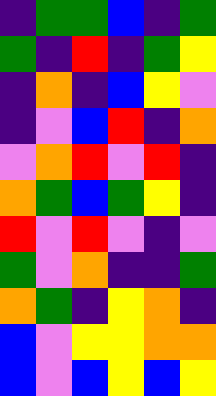[["indigo", "green", "green", "blue", "indigo", "green"], ["green", "indigo", "red", "indigo", "green", "yellow"], ["indigo", "orange", "indigo", "blue", "yellow", "violet"], ["indigo", "violet", "blue", "red", "indigo", "orange"], ["violet", "orange", "red", "violet", "red", "indigo"], ["orange", "green", "blue", "green", "yellow", "indigo"], ["red", "violet", "red", "violet", "indigo", "violet"], ["green", "violet", "orange", "indigo", "indigo", "green"], ["orange", "green", "indigo", "yellow", "orange", "indigo"], ["blue", "violet", "yellow", "yellow", "orange", "orange"], ["blue", "violet", "blue", "yellow", "blue", "yellow"]]